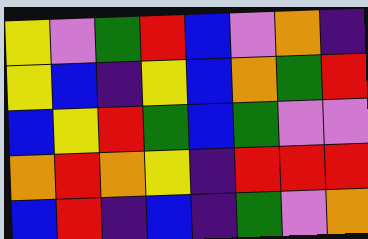[["yellow", "violet", "green", "red", "blue", "violet", "orange", "indigo"], ["yellow", "blue", "indigo", "yellow", "blue", "orange", "green", "red"], ["blue", "yellow", "red", "green", "blue", "green", "violet", "violet"], ["orange", "red", "orange", "yellow", "indigo", "red", "red", "red"], ["blue", "red", "indigo", "blue", "indigo", "green", "violet", "orange"]]